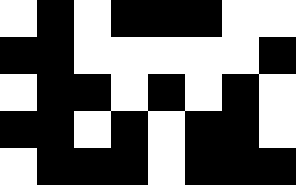[["white", "black", "white", "black", "black", "black", "white", "white"], ["black", "black", "white", "white", "white", "white", "white", "black"], ["white", "black", "black", "white", "black", "white", "black", "white"], ["black", "black", "white", "black", "white", "black", "black", "white"], ["white", "black", "black", "black", "white", "black", "black", "black"]]